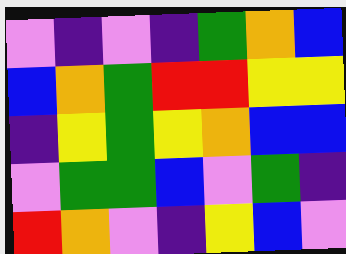[["violet", "indigo", "violet", "indigo", "green", "orange", "blue"], ["blue", "orange", "green", "red", "red", "yellow", "yellow"], ["indigo", "yellow", "green", "yellow", "orange", "blue", "blue"], ["violet", "green", "green", "blue", "violet", "green", "indigo"], ["red", "orange", "violet", "indigo", "yellow", "blue", "violet"]]